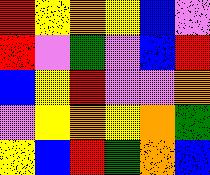[["red", "yellow", "orange", "yellow", "blue", "violet"], ["red", "violet", "green", "violet", "blue", "red"], ["blue", "yellow", "red", "violet", "violet", "orange"], ["violet", "yellow", "orange", "yellow", "orange", "green"], ["yellow", "blue", "red", "green", "orange", "blue"]]